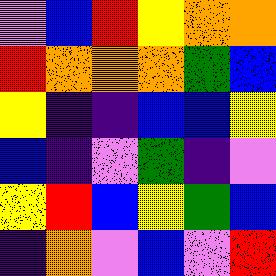[["violet", "blue", "red", "yellow", "orange", "orange"], ["red", "orange", "orange", "orange", "green", "blue"], ["yellow", "indigo", "indigo", "blue", "blue", "yellow"], ["blue", "indigo", "violet", "green", "indigo", "violet"], ["yellow", "red", "blue", "yellow", "green", "blue"], ["indigo", "orange", "violet", "blue", "violet", "red"]]